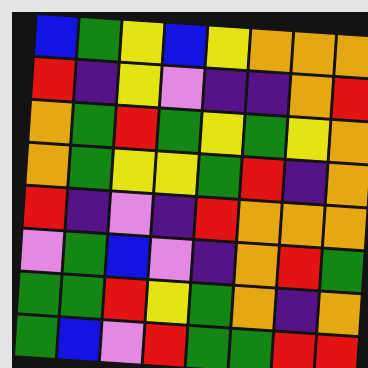[["blue", "green", "yellow", "blue", "yellow", "orange", "orange", "orange"], ["red", "indigo", "yellow", "violet", "indigo", "indigo", "orange", "red"], ["orange", "green", "red", "green", "yellow", "green", "yellow", "orange"], ["orange", "green", "yellow", "yellow", "green", "red", "indigo", "orange"], ["red", "indigo", "violet", "indigo", "red", "orange", "orange", "orange"], ["violet", "green", "blue", "violet", "indigo", "orange", "red", "green"], ["green", "green", "red", "yellow", "green", "orange", "indigo", "orange"], ["green", "blue", "violet", "red", "green", "green", "red", "red"]]